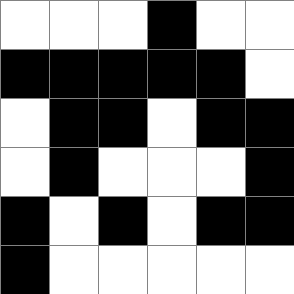[["white", "white", "white", "black", "white", "white"], ["black", "black", "black", "black", "black", "white"], ["white", "black", "black", "white", "black", "black"], ["white", "black", "white", "white", "white", "black"], ["black", "white", "black", "white", "black", "black"], ["black", "white", "white", "white", "white", "white"]]